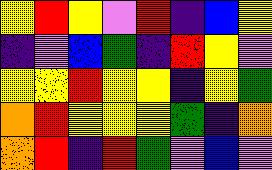[["yellow", "red", "yellow", "violet", "red", "indigo", "blue", "yellow"], ["indigo", "violet", "blue", "green", "indigo", "red", "yellow", "violet"], ["yellow", "yellow", "red", "yellow", "yellow", "indigo", "yellow", "green"], ["orange", "red", "yellow", "yellow", "yellow", "green", "indigo", "orange"], ["orange", "red", "indigo", "red", "green", "violet", "blue", "violet"]]